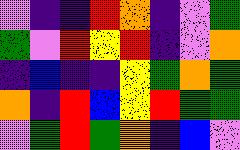[["violet", "indigo", "indigo", "red", "orange", "indigo", "violet", "green"], ["green", "violet", "red", "yellow", "red", "indigo", "violet", "orange"], ["indigo", "blue", "indigo", "indigo", "yellow", "green", "orange", "green"], ["orange", "indigo", "red", "blue", "yellow", "red", "green", "green"], ["violet", "green", "red", "green", "orange", "indigo", "blue", "violet"]]